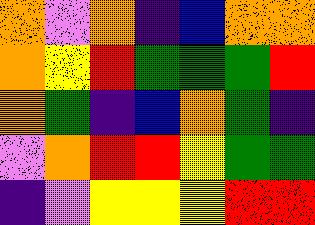[["orange", "violet", "orange", "indigo", "blue", "orange", "orange"], ["orange", "yellow", "red", "green", "green", "green", "red"], ["orange", "green", "indigo", "blue", "orange", "green", "indigo"], ["violet", "orange", "red", "red", "yellow", "green", "green"], ["indigo", "violet", "yellow", "yellow", "yellow", "red", "red"]]